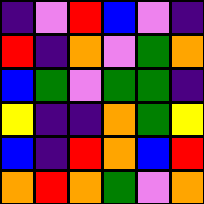[["indigo", "violet", "red", "blue", "violet", "indigo"], ["red", "indigo", "orange", "violet", "green", "orange"], ["blue", "green", "violet", "green", "green", "indigo"], ["yellow", "indigo", "indigo", "orange", "green", "yellow"], ["blue", "indigo", "red", "orange", "blue", "red"], ["orange", "red", "orange", "green", "violet", "orange"]]